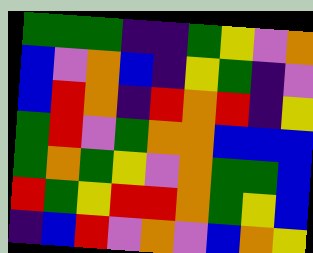[["green", "green", "green", "indigo", "indigo", "green", "yellow", "violet", "orange"], ["blue", "violet", "orange", "blue", "indigo", "yellow", "green", "indigo", "violet"], ["blue", "red", "orange", "indigo", "red", "orange", "red", "indigo", "yellow"], ["green", "red", "violet", "green", "orange", "orange", "blue", "blue", "blue"], ["green", "orange", "green", "yellow", "violet", "orange", "green", "green", "blue"], ["red", "green", "yellow", "red", "red", "orange", "green", "yellow", "blue"], ["indigo", "blue", "red", "violet", "orange", "violet", "blue", "orange", "yellow"]]